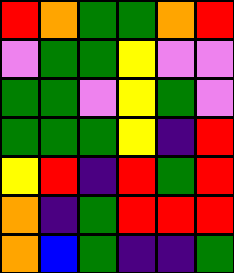[["red", "orange", "green", "green", "orange", "red"], ["violet", "green", "green", "yellow", "violet", "violet"], ["green", "green", "violet", "yellow", "green", "violet"], ["green", "green", "green", "yellow", "indigo", "red"], ["yellow", "red", "indigo", "red", "green", "red"], ["orange", "indigo", "green", "red", "red", "red"], ["orange", "blue", "green", "indigo", "indigo", "green"]]